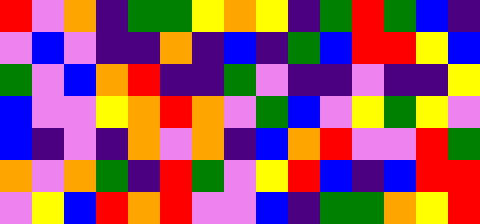[["red", "violet", "orange", "indigo", "green", "green", "yellow", "orange", "yellow", "indigo", "green", "red", "green", "blue", "indigo"], ["violet", "blue", "violet", "indigo", "indigo", "orange", "indigo", "blue", "indigo", "green", "blue", "red", "red", "yellow", "blue"], ["green", "violet", "blue", "orange", "red", "indigo", "indigo", "green", "violet", "indigo", "indigo", "violet", "indigo", "indigo", "yellow"], ["blue", "violet", "violet", "yellow", "orange", "red", "orange", "violet", "green", "blue", "violet", "yellow", "green", "yellow", "violet"], ["blue", "indigo", "violet", "indigo", "orange", "violet", "orange", "indigo", "blue", "orange", "red", "violet", "violet", "red", "green"], ["orange", "violet", "orange", "green", "indigo", "red", "green", "violet", "yellow", "red", "blue", "indigo", "blue", "red", "red"], ["violet", "yellow", "blue", "red", "orange", "red", "violet", "violet", "blue", "indigo", "green", "green", "orange", "yellow", "red"]]